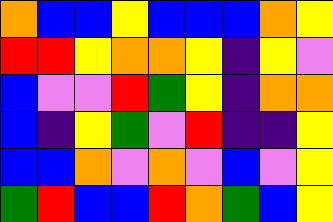[["orange", "blue", "blue", "yellow", "blue", "blue", "blue", "orange", "yellow"], ["red", "red", "yellow", "orange", "orange", "yellow", "indigo", "yellow", "violet"], ["blue", "violet", "violet", "red", "green", "yellow", "indigo", "orange", "orange"], ["blue", "indigo", "yellow", "green", "violet", "red", "indigo", "indigo", "yellow"], ["blue", "blue", "orange", "violet", "orange", "violet", "blue", "violet", "yellow"], ["green", "red", "blue", "blue", "red", "orange", "green", "blue", "yellow"]]